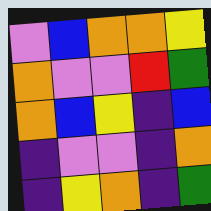[["violet", "blue", "orange", "orange", "yellow"], ["orange", "violet", "violet", "red", "green"], ["orange", "blue", "yellow", "indigo", "blue"], ["indigo", "violet", "violet", "indigo", "orange"], ["indigo", "yellow", "orange", "indigo", "green"]]